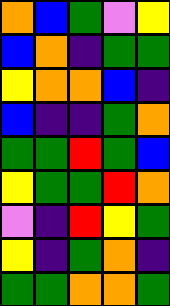[["orange", "blue", "green", "violet", "yellow"], ["blue", "orange", "indigo", "green", "green"], ["yellow", "orange", "orange", "blue", "indigo"], ["blue", "indigo", "indigo", "green", "orange"], ["green", "green", "red", "green", "blue"], ["yellow", "green", "green", "red", "orange"], ["violet", "indigo", "red", "yellow", "green"], ["yellow", "indigo", "green", "orange", "indigo"], ["green", "green", "orange", "orange", "green"]]